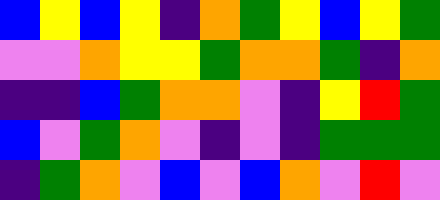[["blue", "yellow", "blue", "yellow", "indigo", "orange", "green", "yellow", "blue", "yellow", "green"], ["violet", "violet", "orange", "yellow", "yellow", "green", "orange", "orange", "green", "indigo", "orange"], ["indigo", "indigo", "blue", "green", "orange", "orange", "violet", "indigo", "yellow", "red", "green"], ["blue", "violet", "green", "orange", "violet", "indigo", "violet", "indigo", "green", "green", "green"], ["indigo", "green", "orange", "violet", "blue", "violet", "blue", "orange", "violet", "red", "violet"]]